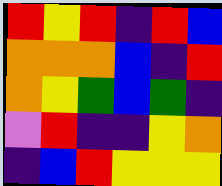[["red", "yellow", "red", "indigo", "red", "blue"], ["orange", "orange", "orange", "blue", "indigo", "red"], ["orange", "yellow", "green", "blue", "green", "indigo"], ["violet", "red", "indigo", "indigo", "yellow", "orange"], ["indigo", "blue", "red", "yellow", "yellow", "yellow"]]